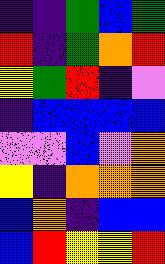[["indigo", "indigo", "green", "blue", "green"], ["red", "indigo", "green", "orange", "red"], ["yellow", "green", "red", "indigo", "violet"], ["indigo", "blue", "blue", "blue", "blue"], ["violet", "violet", "blue", "violet", "orange"], ["yellow", "indigo", "orange", "orange", "orange"], ["blue", "orange", "indigo", "blue", "blue"], ["blue", "red", "yellow", "yellow", "red"]]